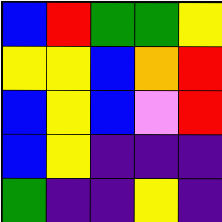[["blue", "red", "green", "green", "yellow"], ["yellow", "yellow", "blue", "orange", "red"], ["blue", "yellow", "blue", "violet", "red"], ["blue", "yellow", "indigo", "indigo", "indigo"], ["green", "indigo", "indigo", "yellow", "indigo"]]